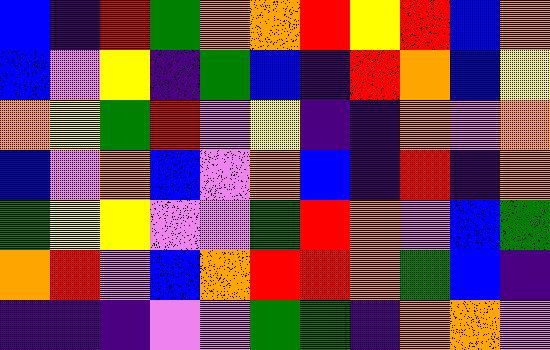[["blue", "indigo", "red", "green", "orange", "orange", "red", "yellow", "red", "blue", "orange"], ["blue", "violet", "yellow", "indigo", "green", "blue", "indigo", "red", "orange", "blue", "yellow"], ["orange", "yellow", "green", "red", "violet", "yellow", "indigo", "indigo", "orange", "violet", "orange"], ["blue", "violet", "orange", "blue", "violet", "orange", "blue", "indigo", "red", "indigo", "orange"], ["green", "yellow", "yellow", "violet", "violet", "green", "red", "orange", "violet", "blue", "green"], ["orange", "red", "violet", "blue", "orange", "red", "red", "orange", "green", "blue", "indigo"], ["indigo", "indigo", "indigo", "violet", "violet", "green", "green", "indigo", "orange", "orange", "violet"]]